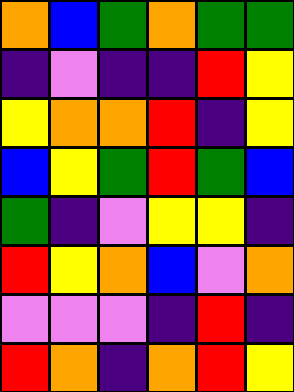[["orange", "blue", "green", "orange", "green", "green"], ["indigo", "violet", "indigo", "indigo", "red", "yellow"], ["yellow", "orange", "orange", "red", "indigo", "yellow"], ["blue", "yellow", "green", "red", "green", "blue"], ["green", "indigo", "violet", "yellow", "yellow", "indigo"], ["red", "yellow", "orange", "blue", "violet", "orange"], ["violet", "violet", "violet", "indigo", "red", "indigo"], ["red", "orange", "indigo", "orange", "red", "yellow"]]